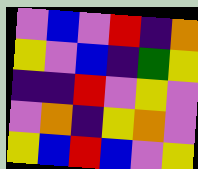[["violet", "blue", "violet", "red", "indigo", "orange"], ["yellow", "violet", "blue", "indigo", "green", "yellow"], ["indigo", "indigo", "red", "violet", "yellow", "violet"], ["violet", "orange", "indigo", "yellow", "orange", "violet"], ["yellow", "blue", "red", "blue", "violet", "yellow"]]